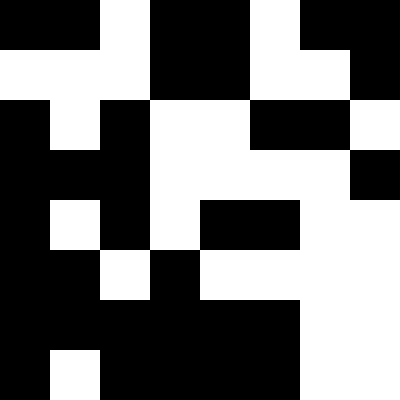[["black", "black", "white", "black", "black", "white", "black", "black"], ["white", "white", "white", "black", "black", "white", "white", "black"], ["black", "white", "black", "white", "white", "black", "black", "white"], ["black", "black", "black", "white", "white", "white", "white", "black"], ["black", "white", "black", "white", "black", "black", "white", "white"], ["black", "black", "white", "black", "white", "white", "white", "white"], ["black", "black", "black", "black", "black", "black", "white", "white"], ["black", "white", "black", "black", "black", "black", "white", "white"]]